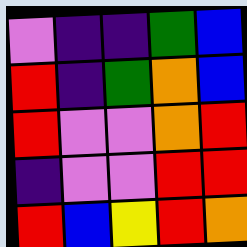[["violet", "indigo", "indigo", "green", "blue"], ["red", "indigo", "green", "orange", "blue"], ["red", "violet", "violet", "orange", "red"], ["indigo", "violet", "violet", "red", "red"], ["red", "blue", "yellow", "red", "orange"]]